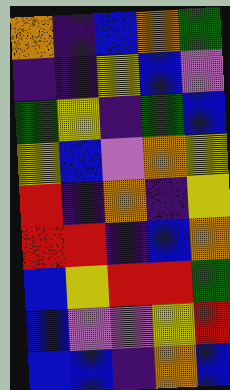[["orange", "indigo", "blue", "orange", "green"], ["indigo", "indigo", "yellow", "blue", "violet"], ["green", "yellow", "indigo", "green", "blue"], ["yellow", "blue", "violet", "orange", "yellow"], ["red", "indigo", "orange", "indigo", "yellow"], ["red", "red", "indigo", "blue", "orange"], ["blue", "yellow", "red", "red", "green"], ["blue", "violet", "violet", "yellow", "red"], ["blue", "blue", "indigo", "orange", "blue"]]